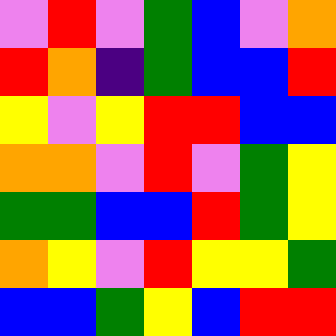[["violet", "red", "violet", "green", "blue", "violet", "orange"], ["red", "orange", "indigo", "green", "blue", "blue", "red"], ["yellow", "violet", "yellow", "red", "red", "blue", "blue"], ["orange", "orange", "violet", "red", "violet", "green", "yellow"], ["green", "green", "blue", "blue", "red", "green", "yellow"], ["orange", "yellow", "violet", "red", "yellow", "yellow", "green"], ["blue", "blue", "green", "yellow", "blue", "red", "red"]]